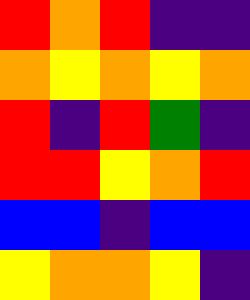[["red", "orange", "red", "indigo", "indigo"], ["orange", "yellow", "orange", "yellow", "orange"], ["red", "indigo", "red", "green", "indigo"], ["red", "red", "yellow", "orange", "red"], ["blue", "blue", "indigo", "blue", "blue"], ["yellow", "orange", "orange", "yellow", "indigo"]]